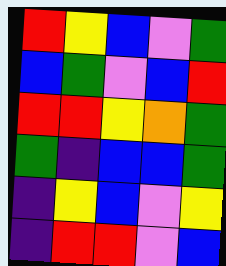[["red", "yellow", "blue", "violet", "green"], ["blue", "green", "violet", "blue", "red"], ["red", "red", "yellow", "orange", "green"], ["green", "indigo", "blue", "blue", "green"], ["indigo", "yellow", "blue", "violet", "yellow"], ["indigo", "red", "red", "violet", "blue"]]